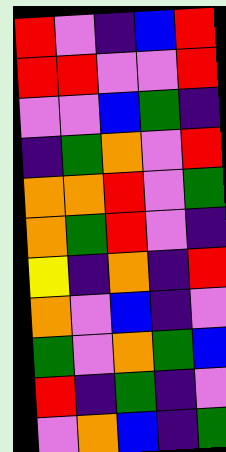[["red", "violet", "indigo", "blue", "red"], ["red", "red", "violet", "violet", "red"], ["violet", "violet", "blue", "green", "indigo"], ["indigo", "green", "orange", "violet", "red"], ["orange", "orange", "red", "violet", "green"], ["orange", "green", "red", "violet", "indigo"], ["yellow", "indigo", "orange", "indigo", "red"], ["orange", "violet", "blue", "indigo", "violet"], ["green", "violet", "orange", "green", "blue"], ["red", "indigo", "green", "indigo", "violet"], ["violet", "orange", "blue", "indigo", "green"]]